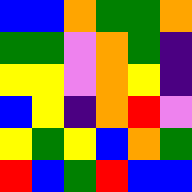[["blue", "blue", "orange", "green", "green", "orange"], ["green", "green", "violet", "orange", "green", "indigo"], ["yellow", "yellow", "violet", "orange", "yellow", "indigo"], ["blue", "yellow", "indigo", "orange", "red", "violet"], ["yellow", "green", "yellow", "blue", "orange", "green"], ["red", "blue", "green", "red", "blue", "blue"]]